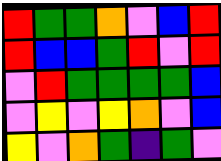[["red", "green", "green", "orange", "violet", "blue", "red"], ["red", "blue", "blue", "green", "red", "violet", "red"], ["violet", "red", "green", "green", "green", "green", "blue"], ["violet", "yellow", "violet", "yellow", "orange", "violet", "blue"], ["yellow", "violet", "orange", "green", "indigo", "green", "violet"]]